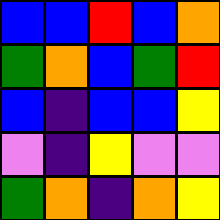[["blue", "blue", "red", "blue", "orange"], ["green", "orange", "blue", "green", "red"], ["blue", "indigo", "blue", "blue", "yellow"], ["violet", "indigo", "yellow", "violet", "violet"], ["green", "orange", "indigo", "orange", "yellow"]]